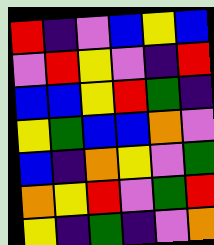[["red", "indigo", "violet", "blue", "yellow", "blue"], ["violet", "red", "yellow", "violet", "indigo", "red"], ["blue", "blue", "yellow", "red", "green", "indigo"], ["yellow", "green", "blue", "blue", "orange", "violet"], ["blue", "indigo", "orange", "yellow", "violet", "green"], ["orange", "yellow", "red", "violet", "green", "red"], ["yellow", "indigo", "green", "indigo", "violet", "orange"]]